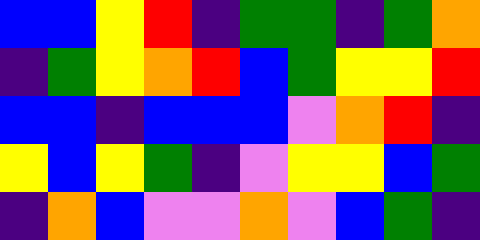[["blue", "blue", "yellow", "red", "indigo", "green", "green", "indigo", "green", "orange"], ["indigo", "green", "yellow", "orange", "red", "blue", "green", "yellow", "yellow", "red"], ["blue", "blue", "indigo", "blue", "blue", "blue", "violet", "orange", "red", "indigo"], ["yellow", "blue", "yellow", "green", "indigo", "violet", "yellow", "yellow", "blue", "green"], ["indigo", "orange", "blue", "violet", "violet", "orange", "violet", "blue", "green", "indigo"]]